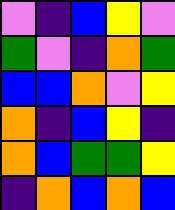[["violet", "indigo", "blue", "yellow", "violet"], ["green", "violet", "indigo", "orange", "green"], ["blue", "blue", "orange", "violet", "yellow"], ["orange", "indigo", "blue", "yellow", "indigo"], ["orange", "blue", "green", "green", "yellow"], ["indigo", "orange", "blue", "orange", "blue"]]